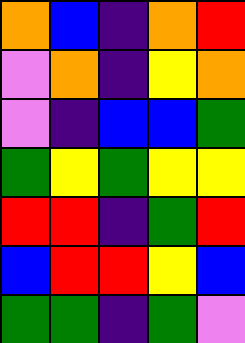[["orange", "blue", "indigo", "orange", "red"], ["violet", "orange", "indigo", "yellow", "orange"], ["violet", "indigo", "blue", "blue", "green"], ["green", "yellow", "green", "yellow", "yellow"], ["red", "red", "indigo", "green", "red"], ["blue", "red", "red", "yellow", "blue"], ["green", "green", "indigo", "green", "violet"]]